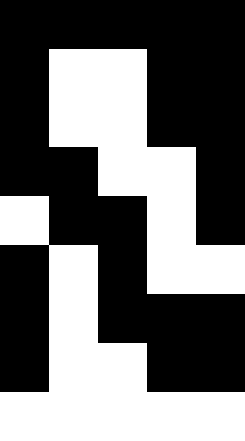[["black", "black", "black", "black", "black"], ["black", "white", "white", "black", "black"], ["black", "white", "white", "black", "black"], ["black", "black", "white", "white", "black"], ["white", "black", "black", "white", "black"], ["black", "white", "black", "white", "white"], ["black", "white", "black", "black", "black"], ["black", "white", "white", "black", "black"], ["white", "white", "white", "white", "white"]]